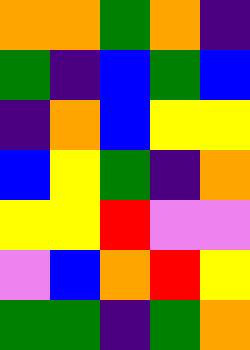[["orange", "orange", "green", "orange", "indigo"], ["green", "indigo", "blue", "green", "blue"], ["indigo", "orange", "blue", "yellow", "yellow"], ["blue", "yellow", "green", "indigo", "orange"], ["yellow", "yellow", "red", "violet", "violet"], ["violet", "blue", "orange", "red", "yellow"], ["green", "green", "indigo", "green", "orange"]]